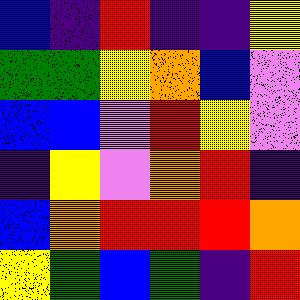[["blue", "indigo", "red", "indigo", "indigo", "yellow"], ["green", "green", "yellow", "orange", "blue", "violet"], ["blue", "blue", "violet", "red", "yellow", "violet"], ["indigo", "yellow", "violet", "orange", "red", "indigo"], ["blue", "orange", "red", "red", "red", "orange"], ["yellow", "green", "blue", "green", "indigo", "red"]]